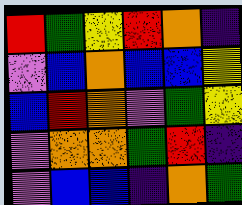[["red", "green", "yellow", "red", "orange", "indigo"], ["violet", "blue", "orange", "blue", "blue", "yellow"], ["blue", "red", "orange", "violet", "green", "yellow"], ["violet", "orange", "orange", "green", "red", "indigo"], ["violet", "blue", "blue", "indigo", "orange", "green"]]